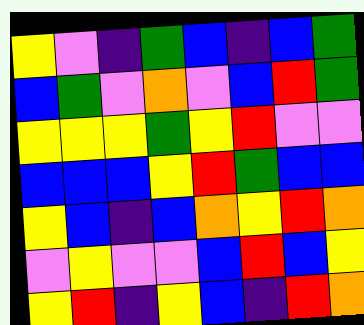[["yellow", "violet", "indigo", "green", "blue", "indigo", "blue", "green"], ["blue", "green", "violet", "orange", "violet", "blue", "red", "green"], ["yellow", "yellow", "yellow", "green", "yellow", "red", "violet", "violet"], ["blue", "blue", "blue", "yellow", "red", "green", "blue", "blue"], ["yellow", "blue", "indigo", "blue", "orange", "yellow", "red", "orange"], ["violet", "yellow", "violet", "violet", "blue", "red", "blue", "yellow"], ["yellow", "red", "indigo", "yellow", "blue", "indigo", "red", "orange"]]